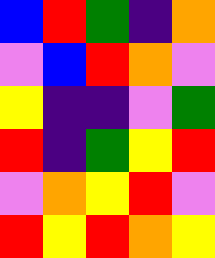[["blue", "red", "green", "indigo", "orange"], ["violet", "blue", "red", "orange", "violet"], ["yellow", "indigo", "indigo", "violet", "green"], ["red", "indigo", "green", "yellow", "red"], ["violet", "orange", "yellow", "red", "violet"], ["red", "yellow", "red", "orange", "yellow"]]